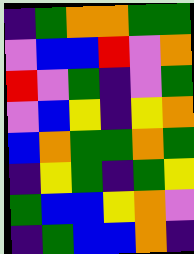[["indigo", "green", "orange", "orange", "green", "green"], ["violet", "blue", "blue", "red", "violet", "orange"], ["red", "violet", "green", "indigo", "violet", "green"], ["violet", "blue", "yellow", "indigo", "yellow", "orange"], ["blue", "orange", "green", "green", "orange", "green"], ["indigo", "yellow", "green", "indigo", "green", "yellow"], ["green", "blue", "blue", "yellow", "orange", "violet"], ["indigo", "green", "blue", "blue", "orange", "indigo"]]